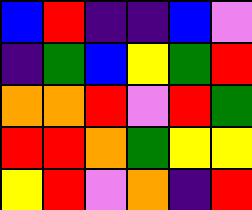[["blue", "red", "indigo", "indigo", "blue", "violet"], ["indigo", "green", "blue", "yellow", "green", "red"], ["orange", "orange", "red", "violet", "red", "green"], ["red", "red", "orange", "green", "yellow", "yellow"], ["yellow", "red", "violet", "orange", "indigo", "red"]]